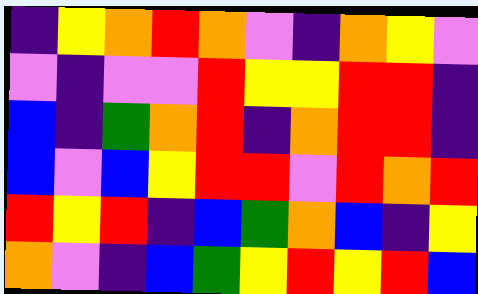[["indigo", "yellow", "orange", "red", "orange", "violet", "indigo", "orange", "yellow", "violet"], ["violet", "indigo", "violet", "violet", "red", "yellow", "yellow", "red", "red", "indigo"], ["blue", "indigo", "green", "orange", "red", "indigo", "orange", "red", "red", "indigo"], ["blue", "violet", "blue", "yellow", "red", "red", "violet", "red", "orange", "red"], ["red", "yellow", "red", "indigo", "blue", "green", "orange", "blue", "indigo", "yellow"], ["orange", "violet", "indigo", "blue", "green", "yellow", "red", "yellow", "red", "blue"]]